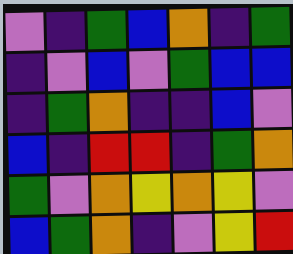[["violet", "indigo", "green", "blue", "orange", "indigo", "green"], ["indigo", "violet", "blue", "violet", "green", "blue", "blue"], ["indigo", "green", "orange", "indigo", "indigo", "blue", "violet"], ["blue", "indigo", "red", "red", "indigo", "green", "orange"], ["green", "violet", "orange", "yellow", "orange", "yellow", "violet"], ["blue", "green", "orange", "indigo", "violet", "yellow", "red"]]